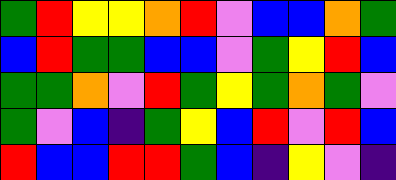[["green", "red", "yellow", "yellow", "orange", "red", "violet", "blue", "blue", "orange", "green"], ["blue", "red", "green", "green", "blue", "blue", "violet", "green", "yellow", "red", "blue"], ["green", "green", "orange", "violet", "red", "green", "yellow", "green", "orange", "green", "violet"], ["green", "violet", "blue", "indigo", "green", "yellow", "blue", "red", "violet", "red", "blue"], ["red", "blue", "blue", "red", "red", "green", "blue", "indigo", "yellow", "violet", "indigo"]]